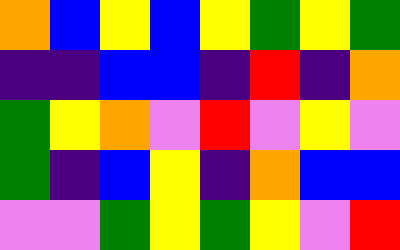[["orange", "blue", "yellow", "blue", "yellow", "green", "yellow", "green"], ["indigo", "indigo", "blue", "blue", "indigo", "red", "indigo", "orange"], ["green", "yellow", "orange", "violet", "red", "violet", "yellow", "violet"], ["green", "indigo", "blue", "yellow", "indigo", "orange", "blue", "blue"], ["violet", "violet", "green", "yellow", "green", "yellow", "violet", "red"]]